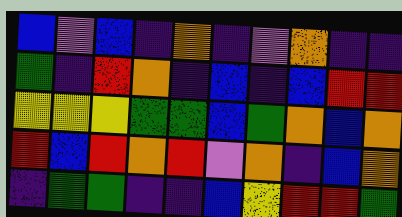[["blue", "violet", "blue", "indigo", "orange", "indigo", "violet", "orange", "indigo", "indigo"], ["green", "indigo", "red", "orange", "indigo", "blue", "indigo", "blue", "red", "red"], ["yellow", "yellow", "yellow", "green", "green", "blue", "green", "orange", "blue", "orange"], ["red", "blue", "red", "orange", "red", "violet", "orange", "indigo", "blue", "orange"], ["indigo", "green", "green", "indigo", "indigo", "blue", "yellow", "red", "red", "green"]]